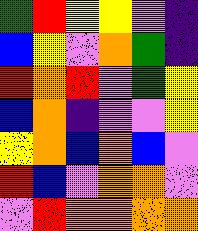[["green", "red", "yellow", "yellow", "violet", "indigo"], ["blue", "yellow", "violet", "orange", "green", "indigo"], ["red", "orange", "red", "violet", "green", "yellow"], ["blue", "orange", "indigo", "violet", "violet", "yellow"], ["yellow", "orange", "blue", "orange", "blue", "violet"], ["red", "blue", "violet", "orange", "orange", "violet"], ["violet", "red", "orange", "orange", "orange", "orange"]]